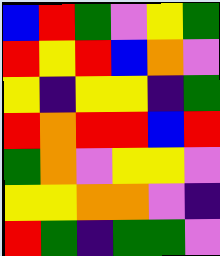[["blue", "red", "green", "violet", "yellow", "green"], ["red", "yellow", "red", "blue", "orange", "violet"], ["yellow", "indigo", "yellow", "yellow", "indigo", "green"], ["red", "orange", "red", "red", "blue", "red"], ["green", "orange", "violet", "yellow", "yellow", "violet"], ["yellow", "yellow", "orange", "orange", "violet", "indigo"], ["red", "green", "indigo", "green", "green", "violet"]]